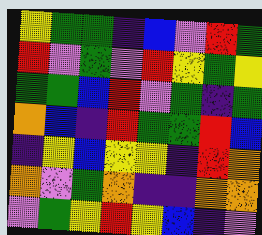[["yellow", "green", "green", "indigo", "blue", "violet", "red", "green"], ["red", "violet", "green", "violet", "red", "yellow", "green", "yellow"], ["green", "green", "blue", "red", "violet", "green", "indigo", "green"], ["orange", "blue", "indigo", "red", "green", "green", "red", "blue"], ["indigo", "yellow", "blue", "yellow", "yellow", "indigo", "red", "orange"], ["orange", "violet", "green", "orange", "indigo", "indigo", "orange", "orange"], ["violet", "green", "yellow", "red", "yellow", "blue", "indigo", "violet"]]